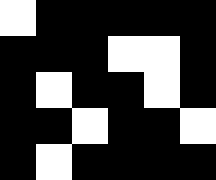[["white", "black", "black", "black", "black", "black"], ["black", "black", "black", "white", "white", "black"], ["black", "white", "black", "black", "white", "black"], ["black", "black", "white", "black", "black", "white"], ["black", "white", "black", "black", "black", "black"]]